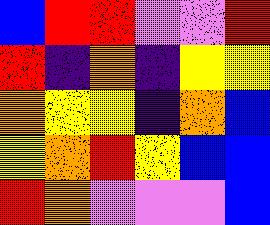[["blue", "red", "red", "violet", "violet", "red"], ["red", "indigo", "orange", "indigo", "yellow", "yellow"], ["orange", "yellow", "yellow", "indigo", "orange", "blue"], ["yellow", "orange", "red", "yellow", "blue", "blue"], ["red", "orange", "violet", "violet", "violet", "blue"]]